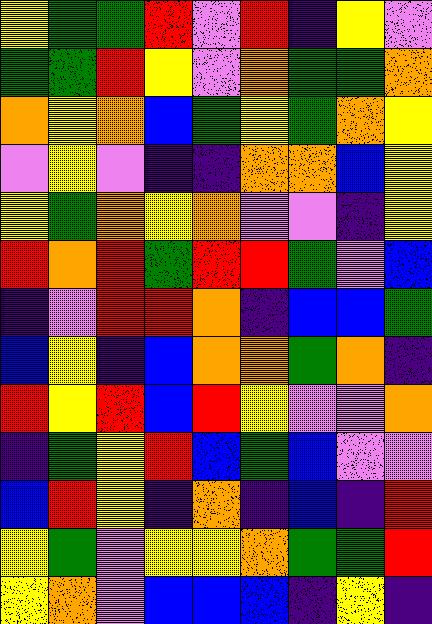[["yellow", "green", "green", "red", "violet", "red", "indigo", "yellow", "violet"], ["green", "green", "red", "yellow", "violet", "orange", "green", "green", "orange"], ["orange", "yellow", "orange", "blue", "green", "yellow", "green", "orange", "yellow"], ["violet", "yellow", "violet", "indigo", "indigo", "orange", "orange", "blue", "yellow"], ["yellow", "green", "orange", "yellow", "orange", "violet", "violet", "indigo", "yellow"], ["red", "orange", "red", "green", "red", "red", "green", "violet", "blue"], ["indigo", "violet", "red", "red", "orange", "indigo", "blue", "blue", "green"], ["blue", "yellow", "indigo", "blue", "orange", "orange", "green", "orange", "indigo"], ["red", "yellow", "red", "blue", "red", "yellow", "violet", "violet", "orange"], ["indigo", "green", "yellow", "red", "blue", "green", "blue", "violet", "violet"], ["blue", "red", "yellow", "indigo", "orange", "indigo", "blue", "indigo", "red"], ["yellow", "green", "violet", "yellow", "yellow", "orange", "green", "green", "red"], ["yellow", "orange", "violet", "blue", "blue", "blue", "indigo", "yellow", "indigo"]]